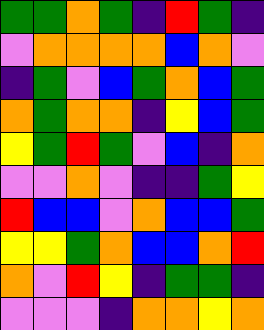[["green", "green", "orange", "green", "indigo", "red", "green", "indigo"], ["violet", "orange", "orange", "orange", "orange", "blue", "orange", "violet"], ["indigo", "green", "violet", "blue", "green", "orange", "blue", "green"], ["orange", "green", "orange", "orange", "indigo", "yellow", "blue", "green"], ["yellow", "green", "red", "green", "violet", "blue", "indigo", "orange"], ["violet", "violet", "orange", "violet", "indigo", "indigo", "green", "yellow"], ["red", "blue", "blue", "violet", "orange", "blue", "blue", "green"], ["yellow", "yellow", "green", "orange", "blue", "blue", "orange", "red"], ["orange", "violet", "red", "yellow", "indigo", "green", "green", "indigo"], ["violet", "violet", "violet", "indigo", "orange", "orange", "yellow", "orange"]]